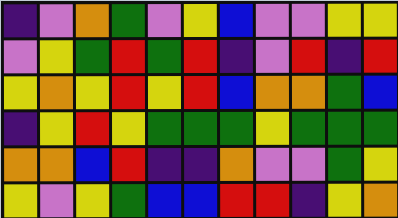[["indigo", "violet", "orange", "green", "violet", "yellow", "blue", "violet", "violet", "yellow", "yellow"], ["violet", "yellow", "green", "red", "green", "red", "indigo", "violet", "red", "indigo", "red"], ["yellow", "orange", "yellow", "red", "yellow", "red", "blue", "orange", "orange", "green", "blue"], ["indigo", "yellow", "red", "yellow", "green", "green", "green", "yellow", "green", "green", "green"], ["orange", "orange", "blue", "red", "indigo", "indigo", "orange", "violet", "violet", "green", "yellow"], ["yellow", "violet", "yellow", "green", "blue", "blue", "red", "red", "indigo", "yellow", "orange"]]